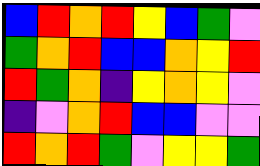[["blue", "red", "orange", "red", "yellow", "blue", "green", "violet"], ["green", "orange", "red", "blue", "blue", "orange", "yellow", "red"], ["red", "green", "orange", "indigo", "yellow", "orange", "yellow", "violet"], ["indigo", "violet", "orange", "red", "blue", "blue", "violet", "violet"], ["red", "orange", "red", "green", "violet", "yellow", "yellow", "green"]]